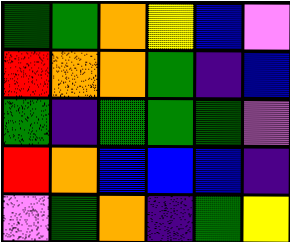[["green", "green", "orange", "yellow", "blue", "violet"], ["red", "orange", "orange", "green", "indigo", "blue"], ["green", "indigo", "green", "green", "green", "violet"], ["red", "orange", "blue", "blue", "blue", "indigo"], ["violet", "green", "orange", "indigo", "green", "yellow"]]